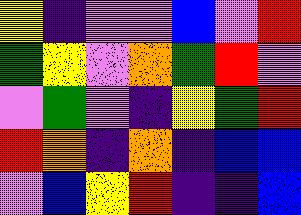[["yellow", "indigo", "violet", "violet", "blue", "violet", "red"], ["green", "yellow", "violet", "orange", "green", "red", "violet"], ["violet", "green", "violet", "indigo", "yellow", "green", "red"], ["red", "orange", "indigo", "orange", "indigo", "blue", "blue"], ["violet", "blue", "yellow", "red", "indigo", "indigo", "blue"]]